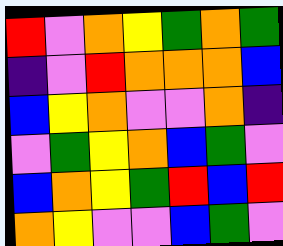[["red", "violet", "orange", "yellow", "green", "orange", "green"], ["indigo", "violet", "red", "orange", "orange", "orange", "blue"], ["blue", "yellow", "orange", "violet", "violet", "orange", "indigo"], ["violet", "green", "yellow", "orange", "blue", "green", "violet"], ["blue", "orange", "yellow", "green", "red", "blue", "red"], ["orange", "yellow", "violet", "violet", "blue", "green", "violet"]]